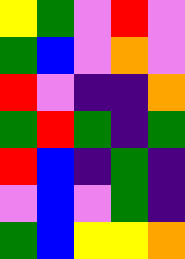[["yellow", "green", "violet", "red", "violet"], ["green", "blue", "violet", "orange", "violet"], ["red", "violet", "indigo", "indigo", "orange"], ["green", "red", "green", "indigo", "green"], ["red", "blue", "indigo", "green", "indigo"], ["violet", "blue", "violet", "green", "indigo"], ["green", "blue", "yellow", "yellow", "orange"]]